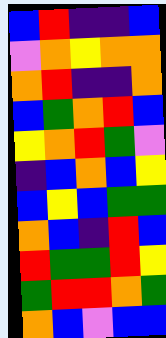[["blue", "red", "indigo", "indigo", "blue"], ["violet", "orange", "yellow", "orange", "orange"], ["orange", "red", "indigo", "indigo", "orange"], ["blue", "green", "orange", "red", "blue"], ["yellow", "orange", "red", "green", "violet"], ["indigo", "blue", "orange", "blue", "yellow"], ["blue", "yellow", "blue", "green", "green"], ["orange", "blue", "indigo", "red", "blue"], ["red", "green", "green", "red", "yellow"], ["green", "red", "red", "orange", "green"], ["orange", "blue", "violet", "blue", "blue"]]